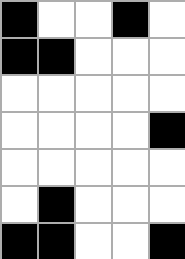[["black", "white", "white", "black", "white"], ["black", "black", "white", "white", "white"], ["white", "white", "white", "white", "white"], ["white", "white", "white", "white", "black"], ["white", "white", "white", "white", "white"], ["white", "black", "white", "white", "white"], ["black", "black", "white", "white", "black"]]